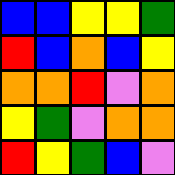[["blue", "blue", "yellow", "yellow", "green"], ["red", "blue", "orange", "blue", "yellow"], ["orange", "orange", "red", "violet", "orange"], ["yellow", "green", "violet", "orange", "orange"], ["red", "yellow", "green", "blue", "violet"]]